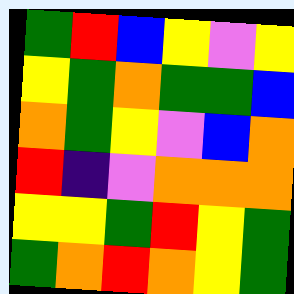[["green", "red", "blue", "yellow", "violet", "yellow"], ["yellow", "green", "orange", "green", "green", "blue"], ["orange", "green", "yellow", "violet", "blue", "orange"], ["red", "indigo", "violet", "orange", "orange", "orange"], ["yellow", "yellow", "green", "red", "yellow", "green"], ["green", "orange", "red", "orange", "yellow", "green"]]